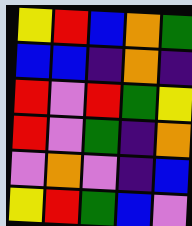[["yellow", "red", "blue", "orange", "green"], ["blue", "blue", "indigo", "orange", "indigo"], ["red", "violet", "red", "green", "yellow"], ["red", "violet", "green", "indigo", "orange"], ["violet", "orange", "violet", "indigo", "blue"], ["yellow", "red", "green", "blue", "violet"]]